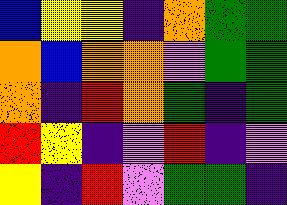[["blue", "yellow", "yellow", "indigo", "orange", "green", "green"], ["orange", "blue", "orange", "orange", "violet", "green", "green"], ["orange", "indigo", "red", "orange", "green", "indigo", "green"], ["red", "yellow", "indigo", "violet", "red", "indigo", "violet"], ["yellow", "indigo", "red", "violet", "green", "green", "indigo"]]